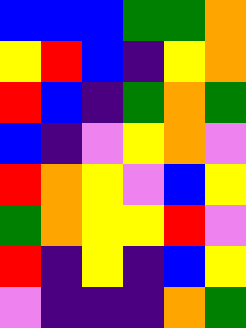[["blue", "blue", "blue", "green", "green", "orange"], ["yellow", "red", "blue", "indigo", "yellow", "orange"], ["red", "blue", "indigo", "green", "orange", "green"], ["blue", "indigo", "violet", "yellow", "orange", "violet"], ["red", "orange", "yellow", "violet", "blue", "yellow"], ["green", "orange", "yellow", "yellow", "red", "violet"], ["red", "indigo", "yellow", "indigo", "blue", "yellow"], ["violet", "indigo", "indigo", "indigo", "orange", "green"]]